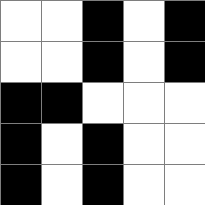[["white", "white", "black", "white", "black"], ["white", "white", "black", "white", "black"], ["black", "black", "white", "white", "white"], ["black", "white", "black", "white", "white"], ["black", "white", "black", "white", "white"]]